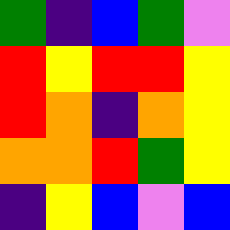[["green", "indigo", "blue", "green", "violet"], ["red", "yellow", "red", "red", "yellow"], ["red", "orange", "indigo", "orange", "yellow"], ["orange", "orange", "red", "green", "yellow"], ["indigo", "yellow", "blue", "violet", "blue"]]